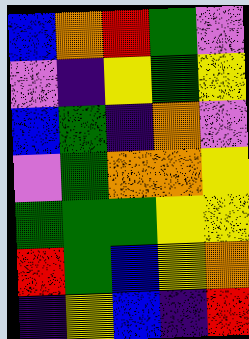[["blue", "orange", "red", "green", "violet"], ["violet", "indigo", "yellow", "green", "yellow"], ["blue", "green", "indigo", "orange", "violet"], ["violet", "green", "orange", "orange", "yellow"], ["green", "green", "green", "yellow", "yellow"], ["red", "green", "blue", "yellow", "orange"], ["indigo", "yellow", "blue", "indigo", "red"]]